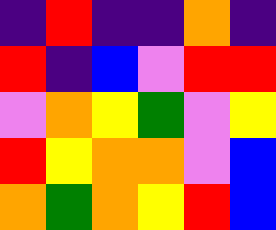[["indigo", "red", "indigo", "indigo", "orange", "indigo"], ["red", "indigo", "blue", "violet", "red", "red"], ["violet", "orange", "yellow", "green", "violet", "yellow"], ["red", "yellow", "orange", "orange", "violet", "blue"], ["orange", "green", "orange", "yellow", "red", "blue"]]